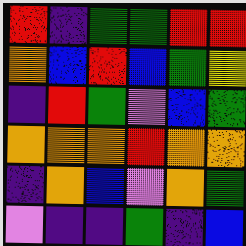[["red", "indigo", "green", "green", "red", "red"], ["orange", "blue", "red", "blue", "green", "yellow"], ["indigo", "red", "green", "violet", "blue", "green"], ["orange", "orange", "orange", "red", "orange", "orange"], ["indigo", "orange", "blue", "violet", "orange", "green"], ["violet", "indigo", "indigo", "green", "indigo", "blue"]]